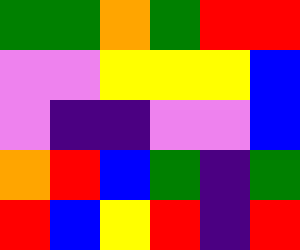[["green", "green", "orange", "green", "red", "red"], ["violet", "violet", "yellow", "yellow", "yellow", "blue"], ["violet", "indigo", "indigo", "violet", "violet", "blue"], ["orange", "red", "blue", "green", "indigo", "green"], ["red", "blue", "yellow", "red", "indigo", "red"]]